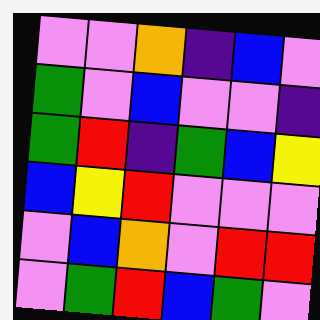[["violet", "violet", "orange", "indigo", "blue", "violet"], ["green", "violet", "blue", "violet", "violet", "indigo"], ["green", "red", "indigo", "green", "blue", "yellow"], ["blue", "yellow", "red", "violet", "violet", "violet"], ["violet", "blue", "orange", "violet", "red", "red"], ["violet", "green", "red", "blue", "green", "violet"]]